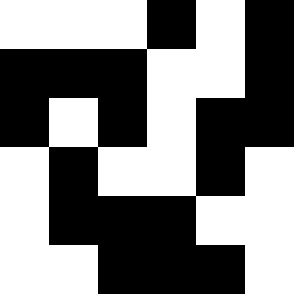[["white", "white", "white", "black", "white", "black"], ["black", "black", "black", "white", "white", "black"], ["black", "white", "black", "white", "black", "black"], ["white", "black", "white", "white", "black", "white"], ["white", "black", "black", "black", "white", "white"], ["white", "white", "black", "black", "black", "white"]]